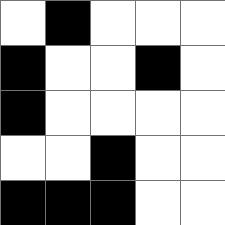[["white", "black", "white", "white", "white"], ["black", "white", "white", "black", "white"], ["black", "white", "white", "white", "white"], ["white", "white", "black", "white", "white"], ["black", "black", "black", "white", "white"]]